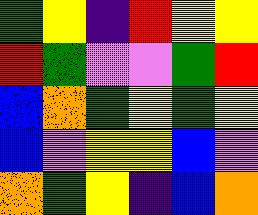[["green", "yellow", "indigo", "red", "yellow", "yellow"], ["red", "green", "violet", "violet", "green", "red"], ["blue", "orange", "green", "yellow", "green", "yellow"], ["blue", "violet", "yellow", "yellow", "blue", "violet"], ["orange", "green", "yellow", "indigo", "blue", "orange"]]